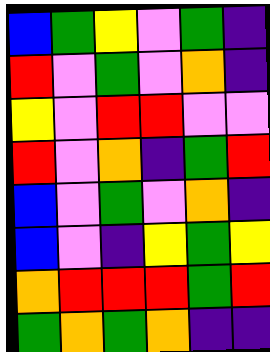[["blue", "green", "yellow", "violet", "green", "indigo"], ["red", "violet", "green", "violet", "orange", "indigo"], ["yellow", "violet", "red", "red", "violet", "violet"], ["red", "violet", "orange", "indigo", "green", "red"], ["blue", "violet", "green", "violet", "orange", "indigo"], ["blue", "violet", "indigo", "yellow", "green", "yellow"], ["orange", "red", "red", "red", "green", "red"], ["green", "orange", "green", "orange", "indigo", "indigo"]]